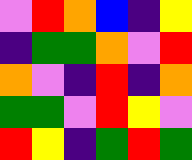[["violet", "red", "orange", "blue", "indigo", "yellow"], ["indigo", "green", "green", "orange", "violet", "red"], ["orange", "violet", "indigo", "red", "indigo", "orange"], ["green", "green", "violet", "red", "yellow", "violet"], ["red", "yellow", "indigo", "green", "red", "green"]]